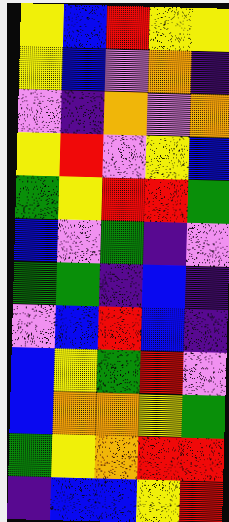[["yellow", "blue", "red", "yellow", "yellow"], ["yellow", "blue", "violet", "orange", "indigo"], ["violet", "indigo", "orange", "violet", "orange"], ["yellow", "red", "violet", "yellow", "blue"], ["green", "yellow", "red", "red", "green"], ["blue", "violet", "green", "indigo", "violet"], ["green", "green", "indigo", "blue", "indigo"], ["violet", "blue", "red", "blue", "indigo"], ["blue", "yellow", "green", "red", "violet"], ["blue", "orange", "orange", "yellow", "green"], ["green", "yellow", "orange", "red", "red"], ["indigo", "blue", "blue", "yellow", "red"]]